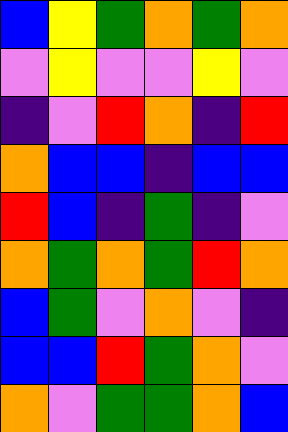[["blue", "yellow", "green", "orange", "green", "orange"], ["violet", "yellow", "violet", "violet", "yellow", "violet"], ["indigo", "violet", "red", "orange", "indigo", "red"], ["orange", "blue", "blue", "indigo", "blue", "blue"], ["red", "blue", "indigo", "green", "indigo", "violet"], ["orange", "green", "orange", "green", "red", "orange"], ["blue", "green", "violet", "orange", "violet", "indigo"], ["blue", "blue", "red", "green", "orange", "violet"], ["orange", "violet", "green", "green", "orange", "blue"]]